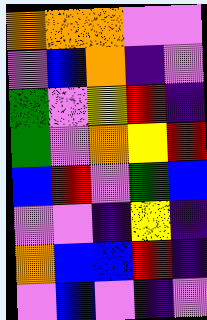[["orange", "orange", "orange", "violet", "violet"], ["violet", "blue", "orange", "indigo", "violet"], ["green", "violet", "yellow", "red", "indigo"], ["green", "violet", "orange", "yellow", "red"], ["blue", "red", "violet", "green", "blue"], ["violet", "violet", "indigo", "yellow", "indigo"], ["orange", "blue", "blue", "red", "indigo"], ["violet", "blue", "violet", "indigo", "violet"]]